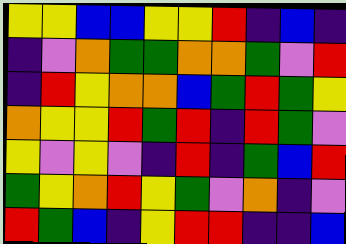[["yellow", "yellow", "blue", "blue", "yellow", "yellow", "red", "indigo", "blue", "indigo"], ["indigo", "violet", "orange", "green", "green", "orange", "orange", "green", "violet", "red"], ["indigo", "red", "yellow", "orange", "orange", "blue", "green", "red", "green", "yellow"], ["orange", "yellow", "yellow", "red", "green", "red", "indigo", "red", "green", "violet"], ["yellow", "violet", "yellow", "violet", "indigo", "red", "indigo", "green", "blue", "red"], ["green", "yellow", "orange", "red", "yellow", "green", "violet", "orange", "indigo", "violet"], ["red", "green", "blue", "indigo", "yellow", "red", "red", "indigo", "indigo", "blue"]]